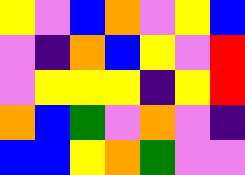[["yellow", "violet", "blue", "orange", "violet", "yellow", "blue"], ["violet", "indigo", "orange", "blue", "yellow", "violet", "red"], ["violet", "yellow", "yellow", "yellow", "indigo", "yellow", "red"], ["orange", "blue", "green", "violet", "orange", "violet", "indigo"], ["blue", "blue", "yellow", "orange", "green", "violet", "violet"]]